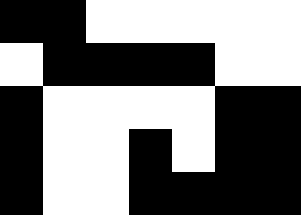[["black", "black", "white", "white", "white", "white", "white"], ["white", "black", "black", "black", "black", "white", "white"], ["black", "white", "white", "white", "white", "black", "black"], ["black", "white", "white", "black", "white", "black", "black"], ["black", "white", "white", "black", "black", "black", "black"]]